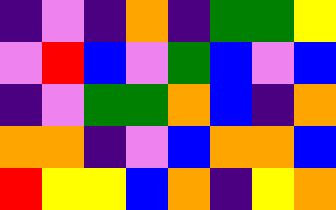[["indigo", "violet", "indigo", "orange", "indigo", "green", "green", "yellow"], ["violet", "red", "blue", "violet", "green", "blue", "violet", "blue"], ["indigo", "violet", "green", "green", "orange", "blue", "indigo", "orange"], ["orange", "orange", "indigo", "violet", "blue", "orange", "orange", "blue"], ["red", "yellow", "yellow", "blue", "orange", "indigo", "yellow", "orange"]]